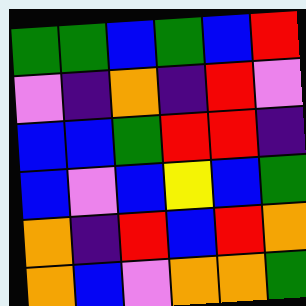[["green", "green", "blue", "green", "blue", "red"], ["violet", "indigo", "orange", "indigo", "red", "violet"], ["blue", "blue", "green", "red", "red", "indigo"], ["blue", "violet", "blue", "yellow", "blue", "green"], ["orange", "indigo", "red", "blue", "red", "orange"], ["orange", "blue", "violet", "orange", "orange", "green"]]